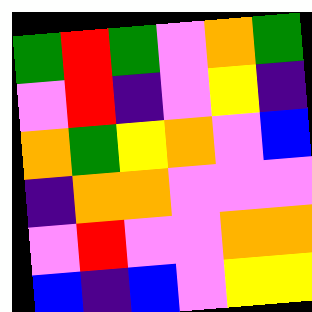[["green", "red", "green", "violet", "orange", "green"], ["violet", "red", "indigo", "violet", "yellow", "indigo"], ["orange", "green", "yellow", "orange", "violet", "blue"], ["indigo", "orange", "orange", "violet", "violet", "violet"], ["violet", "red", "violet", "violet", "orange", "orange"], ["blue", "indigo", "blue", "violet", "yellow", "yellow"]]